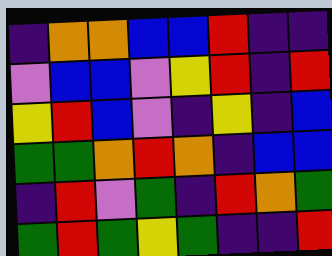[["indigo", "orange", "orange", "blue", "blue", "red", "indigo", "indigo"], ["violet", "blue", "blue", "violet", "yellow", "red", "indigo", "red"], ["yellow", "red", "blue", "violet", "indigo", "yellow", "indigo", "blue"], ["green", "green", "orange", "red", "orange", "indigo", "blue", "blue"], ["indigo", "red", "violet", "green", "indigo", "red", "orange", "green"], ["green", "red", "green", "yellow", "green", "indigo", "indigo", "red"]]